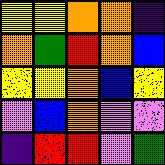[["yellow", "yellow", "orange", "orange", "indigo"], ["orange", "green", "red", "orange", "blue"], ["yellow", "yellow", "orange", "blue", "yellow"], ["violet", "blue", "orange", "violet", "violet"], ["indigo", "red", "red", "violet", "green"]]